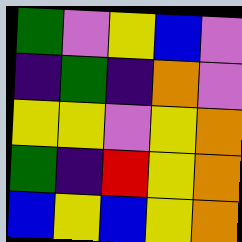[["green", "violet", "yellow", "blue", "violet"], ["indigo", "green", "indigo", "orange", "violet"], ["yellow", "yellow", "violet", "yellow", "orange"], ["green", "indigo", "red", "yellow", "orange"], ["blue", "yellow", "blue", "yellow", "orange"]]